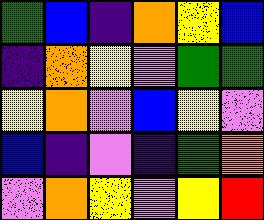[["green", "blue", "indigo", "orange", "yellow", "blue"], ["indigo", "orange", "yellow", "violet", "green", "green"], ["yellow", "orange", "violet", "blue", "yellow", "violet"], ["blue", "indigo", "violet", "indigo", "green", "orange"], ["violet", "orange", "yellow", "violet", "yellow", "red"]]